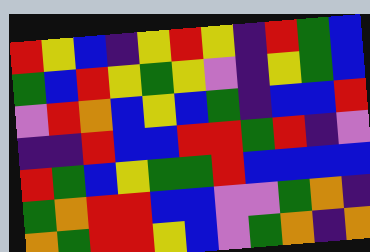[["red", "yellow", "blue", "indigo", "yellow", "red", "yellow", "indigo", "red", "green", "blue"], ["green", "blue", "red", "yellow", "green", "yellow", "violet", "indigo", "yellow", "green", "blue"], ["violet", "red", "orange", "blue", "yellow", "blue", "green", "indigo", "blue", "blue", "red"], ["indigo", "indigo", "red", "blue", "blue", "red", "red", "green", "red", "indigo", "violet"], ["red", "green", "blue", "yellow", "green", "green", "red", "blue", "blue", "blue", "blue"], ["green", "orange", "red", "red", "blue", "blue", "violet", "violet", "green", "orange", "indigo"], ["orange", "green", "red", "red", "yellow", "blue", "violet", "green", "orange", "indigo", "orange"]]